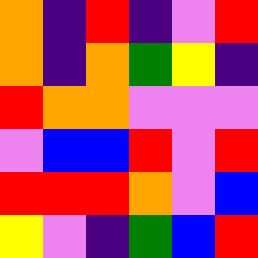[["orange", "indigo", "red", "indigo", "violet", "red"], ["orange", "indigo", "orange", "green", "yellow", "indigo"], ["red", "orange", "orange", "violet", "violet", "violet"], ["violet", "blue", "blue", "red", "violet", "red"], ["red", "red", "red", "orange", "violet", "blue"], ["yellow", "violet", "indigo", "green", "blue", "red"]]